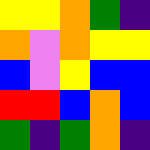[["yellow", "yellow", "orange", "green", "indigo"], ["orange", "violet", "orange", "yellow", "yellow"], ["blue", "violet", "yellow", "blue", "blue"], ["red", "red", "blue", "orange", "blue"], ["green", "indigo", "green", "orange", "indigo"]]